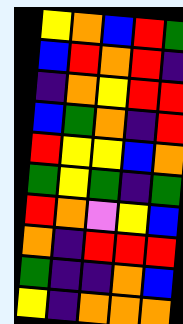[["yellow", "orange", "blue", "red", "green"], ["blue", "red", "orange", "red", "indigo"], ["indigo", "orange", "yellow", "red", "red"], ["blue", "green", "orange", "indigo", "red"], ["red", "yellow", "yellow", "blue", "orange"], ["green", "yellow", "green", "indigo", "green"], ["red", "orange", "violet", "yellow", "blue"], ["orange", "indigo", "red", "red", "red"], ["green", "indigo", "indigo", "orange", "blue"], ["yellow", "indigo", "orange", "orange", "orange"]]